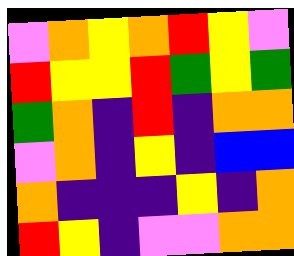[["violet", "orange", "yellow", "orange", "red", "yellow", "violet"], ["red", "yellow", "yellow", "red", "green", "yellow", "green"], ["green", "orange", "indigo", "red", "indigo", "orange", "orange"], ["violet", "orange", "indigo", "yellow", "indigo", "blue", "blue"], ["orange", "indigo", "indigo", "indigo", "yellow", "indigo", "orange"], ["red", "yellow", "indigo", "violet", "violet", "orange", "orange"]]